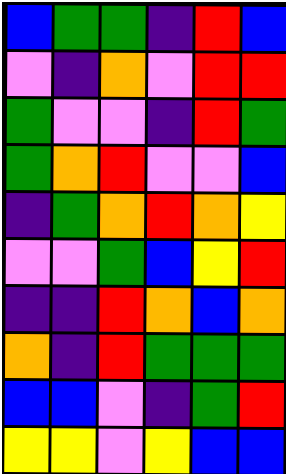[["blue", "green", "green", "indigo", "red", "blue"], ["violet", "indigo", "orange", "violet", "red", "red"], ["green", "violet", "violet", "indigo", "red", "green"], ["green", "orange", "red", "violet", "violet", "blue"], ["indigo", "green", "orange", "red", "orange", "yellow"], ["violet", "violet", "green", "blue", "yellow", "red"], ["indigo", "indigo", "red", "orange", "blue", "orange"], ["orange", "indigo", "red", "green", "green", "green"], ["blue", "blue", "violet", "indigo", "green", "red"], ["yellow", "yellow", "violet", "yellow", "blue", "blue"]]